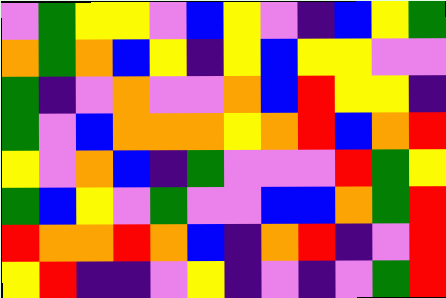[["violet", "green", "yellow", "yellow", "violet", "blue", "yellow", "violet", "indigo", "blue", "yellow", "green"], ["orange", "green", "orange", "blue", "yellow", "indigo", "yellow", "blue", "yellow", "yellow", "violet", "violet"], ["green", "indigo", "violet", "orange", "violet", "violet", "orange", "blue", "red", "yellow", "yellow", "indigo"], ["green", "violet", "blue", "orange", "orange", "orange", "yellow", "orange", "red", "blue", "orange", "red"], ["yellow", "violet", "orange", "blue", "indigo", "green", "violet", "violet", "violet", "red", "green", "yellow"], ["green", "blue", "yellow", "violet", "green", "violet", "violet", "blue", "blue", "orange", "green", "red"], ["red", "orange", "orange", "red", "orange", "blue", "indigo", "orange", "red", "indigo", "violet", "red"], ["yellow", "red", "indigo", "indigo", "violet", "yellow", "indigo", "violet", "indigo", "violet", "green", "red"]]